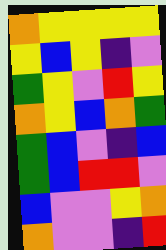[["orange", "yellow", "yellow", "yellow", "yellow"], ["yellow", "blue", "yellow", "indigo", "violet"], ["green", "yellow", "violet", "red", "yellow"], ["orange", "yellow", "blue", "orange", "green"], ["green", "blue", "violet", "indigo", "blue"], ["green", "blue", "red", "red", "violet"], ["blue", "violet", "violet", "yellow", "orange"], ["orange", "violet", "violet", "indigo", "red"]]